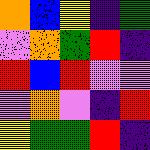[["orange", "blue", "yellow", "indigo", "green"], ["violet", "orange", "green", "red", "indigo"], ["red", "blue", "red", "violet", "violet"], ["violet", "orange", "violet", "indigo", "red"], ["yellow", "green", "green", "red", "indigo"]]